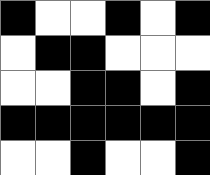[["black", "white", "white", "black", "white", "black"], ["white", "black", "black", "white", "white", "white"], ["white", "white", "black", "black", "white", "black"], ["black", "black", "black", "black", "black", "black"], ["white", "white", "black", "white", "white", "black"]]